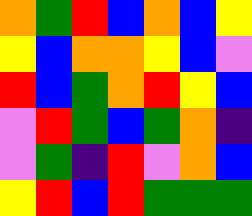[["orange", "green", "red", "blue", "orange", "blue", "yellow"], ["yellow", "blue", "orange", "orange", "yellow", "blue", "violet"], ["red", "blue", "green", "orange", "red", "yellow", "blue"], ["violet", "red", "green", "blue", "green", "orange", "indigo"], ["violet", "green", "indigo", "red", "violet", "orange", "blue"], ["yellow", "red", "blue", "red", "green", "green", "green"]]